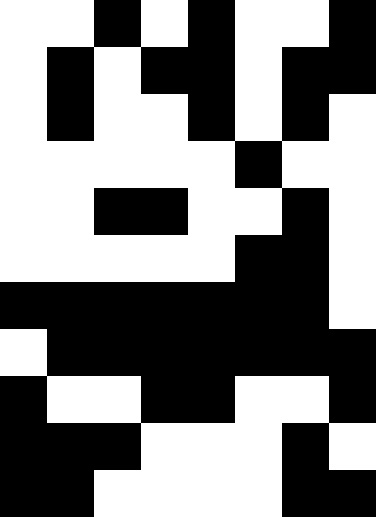[["white", "white", "black", "white", "black", "white", "white", "black"], ["white", "black", "white", "black", "black", "white", "black", "black"], ["white", "black", "white", "white", "black", "white", "black", "white"], ["white", "white", "white", "white", "white", "black", "white", "white"], ["white", "white", "black", "black", "white", "white", "black", "white"], ["white", "white", "white", "white", "white", "black", "black", "white"], ["black", "black", "black", "black", "black", "black", "black", "white"], ["white", "black", "black", "black", "black", "black", "black", "black"], ["black", "white", "white", "black", "black", "white", "white", "black"], ["black", "black", "black", "white", "white", "white", "black", "white"], ["black", "black", "white", "white", "white", "white", "black", "black"]]